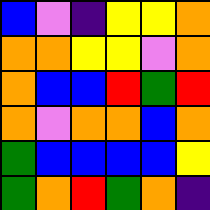[["blue", "violet", "indigo", "yellow", "yellow", "orange"], ["orange", "orange", "yellow", "yellow", "violet", "orange"], ["orange", "blue", "blue", "red", "green", "red"], ["orange", "violet", "orange", "orange", "blue", "orange"], ["green", "blue", "blue", "blue", "blue", "yellow"], ["green", "orange", "red", "green", "orange", "indigo"]]